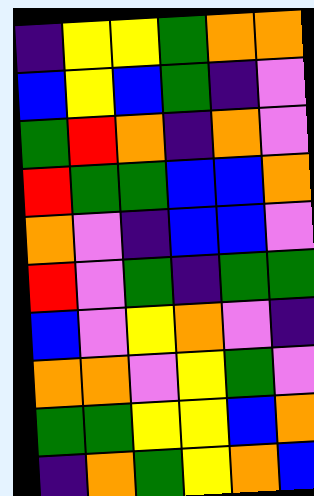[["indigo", "yellow", "yellow", "green", "orange", "orange"], ["blue", "yellow", "blue", "green", "indigo", "violet"], ["green", "red", "orange", "indigo", "orange", "violet"], ["red", "green", "green", "blue", "blue", "orange"], ["orange", "violet", "indigo", "blue", "blue", "violet"], ["red", "violet", "green", "indigo", "green", "green"], ["blue", "violet", "yellow", "orange", "violet", "indigo"], ["orange", "orange", "violet", "yellow", "green", "violet"], ["green", "green", "yellow", "yellow", "blue", "orange"], ["indigo", "orange", "green", "yellow", "orange", "blue"]]